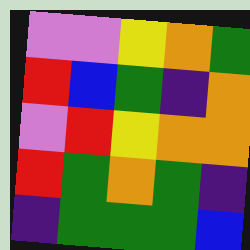[["violet", "violet", "yellow", "orange", "green"], ["red", "blue", "green", "indigo", "orange"], ["violet", "red", "yellow", "orange", "orange"], ["red", "green", "orange", "green", "indigo"], ["indigo", "green", "green", "green", "blue"]]